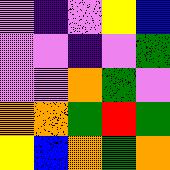[["violet", "indigo", "violet", "yellow", "blue"], ["violet", "violet", "indigo", "violet", "green"], ["violet", "violet", "orange", "green", "violet"], ["orange", "orange", "green", "red", "green"], ["yellow", "blue", "orange", "green", "orange"]]